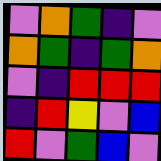[["violet", "orange", "green", "indigo", "violet"], ["orange", "green", "indigo", "green", "orange"], ["violet", "indigo", "red", "red", "red"], ["indigo", "red", "yellow", "violet", "blue"], ["red", "violet", "green", "blue", "violet"]]